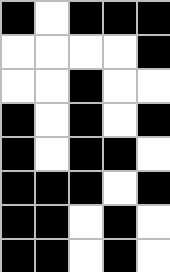[["black", "white", "black", "black", "black"], ["white", "white", "white", "white", "black"], ["white", "white", "black", "white", "white"], ["black", "white", "black", "white", "black"], ["black", "white", "black", "black", "white"], ["black", "black", "black", "white", "black"], ["black", "black", "white", "black", "white"], ["black", "black", "white", "black", "white"]]